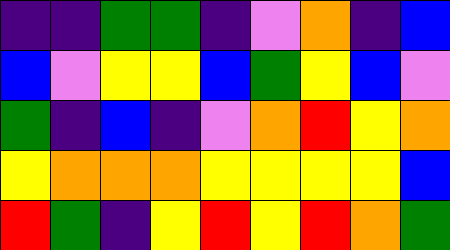[["indigo", "indigo", "green", "green", "indigo", "violet", "orange", "indigo", "blue"], ["blue", "violet", "yellow", "yellow", "blue", "green", "yellow", "blue", "violet"], ["green", "indigo", "blue", "indigo", "violet", "orange", "red", "yellow", "orange"], ["yellow", "orange", "orange", "orange", "yellow", "yellow", "yellow", "yellow", "blue"], ["red", "green", "indigo", "yellow", "red", "yellow", "red", "orange", "green"]]